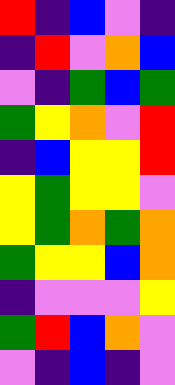[["red", "indigo", "blue", "violet", "indigo"], ["indigo", "red", "violet", "orange", "blue"], ["violet", "indigo", "green", "blue", "green"], ["green", "yellow", "orange", "violet", "red"], ["indigo", "blue", "yellow", "yellow", "red"], ["yellow", "green", "yellow", "yellow", "violet"], ["yellow", "green", "orange", "green", "orange"], ["green", "yellow", "yellow", "blue", "orange"], ["indigo", "violet", "violet", "violet", "yellow"], ["green", "red", "blue", "orange", "violet"], ["violet", "indigo", "blue", "indigo", "violet"]]